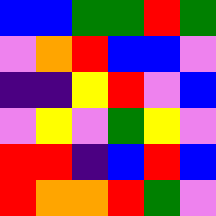[["blue", "blue", "green", "green", "red", "green"], ["violet", "orange", "red", "blue", "blue", "violet"], ["indigo", "indigo", "yellow", "red", "violet", "blue"], ["violet", "yellow", "violet", "green", "yellow", "violet"], ["red", "red", "indigo", "blue", "red", "blue"], ["red", "orange", "orange", "red", "green", "violet"]]